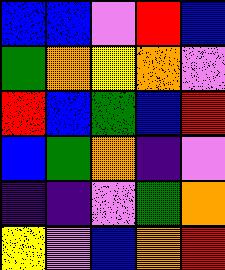[["blue", "blue", "violet", "red", "blue"], ["green", "orange", "yellow", "orange", "violet"], ["red", "blue", "green", "blue", "red"], ["blue", "green", "orange", "indigo", "violet"], ["indigo", "indigo", "violet", "green", "orange"], ["yellow", "violet", "blue", "orange", "red"]]